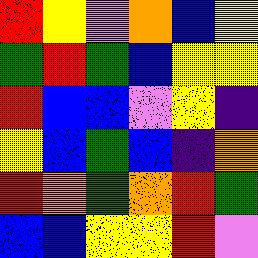[["red", "yellow", "violet", "orange", "blue", "yellow"], ["green", "red", "green", "blue", "yellow", "yellow"], ["red", "blue", "blue", "violet", "yellow", "indigo"], ["yellow", "blue", "green", "blue", "indigo", "orange"], ["red", "orange", "green", "orange", "red", "green"], ["blue", "blue", "yellow", "yellow", "red", "violet"]]